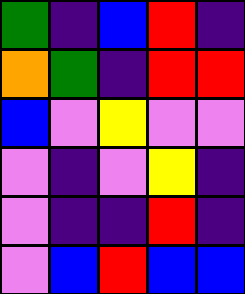[["green", "indigo", "blue", "red", "indigo"], ["orange", "green", "indigo", "red", "red"], ["blue", "violet", "yellow", "violet", "violet"], ["violet", "indigo", "violet", "yellow", "indigo"], ["violet", "indigo", "indigo", "red", "indigo"], ["violet", "blue", "red", "blue", "blue"]]